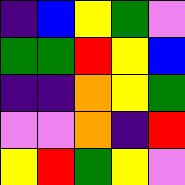[["indigo", "blue", "yellow", "green", "violet"], ["green", "green", "red", "yellow", "blue"], ["indigo", "indigo", "orange", "yellow", "green"], ["violet", "violet", "orange", "indigo", "red"], ["yellow", "red", "green", "yellow", "violet"]]